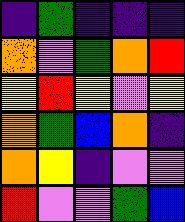[["indigo", "green", "indigo", "indigo", "indigo"], ["orange", "violet", "green", "orange", "red"], ["yellow", "red", "yellow", "violet", "yellow"], ["orange", "green", "blue", "orange", "indigo"], ["orange", "yellow", "indigo", "violet", "violet"], ["red", "violet", "violet", "green", "blue"]]